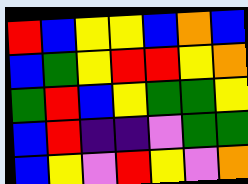[["red", "blue", "yellow", "yellow", "blue", "orange", "blue"], ["blue", "green", "yellow", "red", "red", "yellow", "orange"], ["green", "red", "blue", "yellow", "green", "green", "yellow"], ["blue", "red", "indigo", "indigo", "violet", "green", "green"], ["blue", "yellow", "violet", "red", "yellow", "violet", "orange"]]